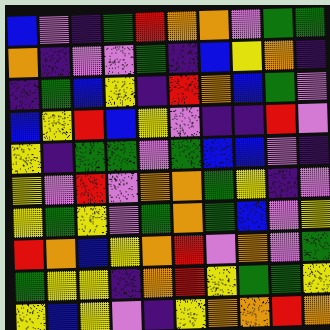[["blue", "violet", "indigo", "green", "red", "orange", "orange", "violet", "green", "green"], ["orange", "indigo", "violet", "violet", "green", "indigo", "blue", "yellow", "orange", "indigo"], ["indigo", "green", "blue", "yellow", "indigo", "red", "orange", "blue", "green", "violet"], ["blue", "yellow", "red", "blue", "yellow", "violet", "indigo", "indigo", "red", "violet"], ["yellow", "indigo", "green", "green", "violet", "green", "blue", "blue", "violet", "indigo"], ["yellow", "violet", "red", "violet", "orange", "orange", "green", "yellow", "indigo", "violet"], ["yellow", "green", "yellow", "violet", "green", "orange", "green", "blue", "violet", "yellow"], ["red", "orange", "blue", "yellow", "orange", "red", "violet", "orange", "violet", "green"], ["green", "yellow", "yellow", "indigo", "orange", "red", "yellow", "green", "green", "yellow"], ["yellow", "blue", "yellow", "violet", "indigo", "yellow", "orange", "orange", "red", "orange"]]